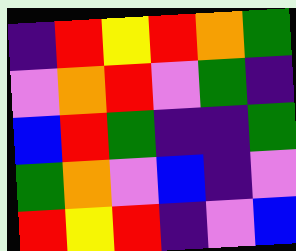[["indigo", "red", "yellow", "red", "orange", "green"], ["violet", "orange", "red", "violet", "green", "indigo"], ["blue", "red", "green", "indigo", "indigo", "green"], ["green", "orange", "violet", "blue", "indigo", "violet"], ["red", "yellow", "red", "indigo", "violet", "blue"]]